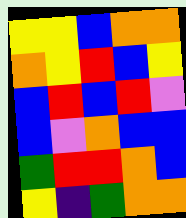[["yellow", "yellow", "blue", "orange", "orange"], ["orange", "yellow", "red", "blue", "yellow"], ["blue", "red", "blue", "red", "violet"], ["blue", "violet", "orange", "blue", "blue"], ["green", "red", "red", "orange", "blue"], ["yellow", "indigo", "green", "orange", "orange"]]